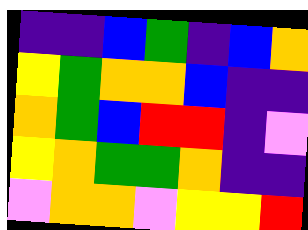[["indigo", "indigo", "blue", "green", "indigo", "blue", "orange"], ["yellow", "green", "orange", "orange", "blue", "indigo", "indigo"], ["orange", "green", "blue", "red", "red", "indigo", "violet"], ["yellow", "orange", "green", "green", "orange", "indigo", "indigo"], ["violet", "orange", "orange", "violet", "yellow", "yellow", "red"]]